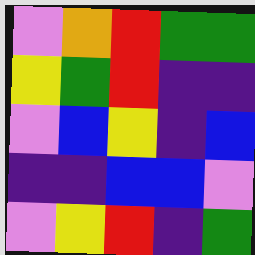[["violet", "orange", "red", "green", "green"], ["yellow", "green", "red", "indigo", "indigo"], ["violet", "blue", "yellow", "indigo", "blue"], ["indigo", "indigo", "blue", "blue", "violet"], ["violet", "yellow", "red", "indigo", "green"]]